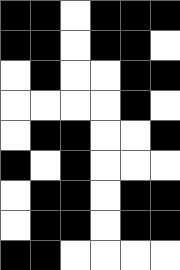[["black", "black", "white", "black", "black", "black"], ["black", "black", "white", "black", "black", "white"], ["white", "black", "white", "white", "black", "black"], ["white", "white", "white", "white", "black", "white"], ["white", "black", "black", "white", "white", "black"], ["black", "white", "black", "white", "white", "white"], ["white", "black", "black", "white", "black", "black"], ["white", "black", "black", "white", "black", "black"], ["black", "black", "white", "white", "white", "white"]]